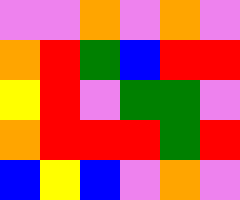[["violet", "violet", "orange", "violet", "orange", "violet"], ["orange", "red", "green", "blue", "red", "red"], ["yellow", "red", "violet", "green", "green", "violet"], ["orange", "red", "red", "red", "green", "red"], ["blue", "yellow", "blue", "violet", "orange", "violet"]]